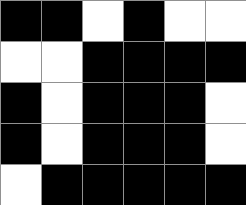[["black", "black", "white", "black", "white", "white"], ["white", "white", "black", "black", "black", "black"], ["black", "white", "black", "black", "black", "white"], ["black", "white", "black", "black", "black", "white"], ["white", "black", "black", "black", "black", "black"]]